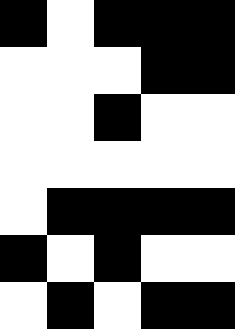[["black", "white", "black", "black", "black"], ["white", "white", "white", "black", "black"], ["white", "white", "black", "white", "white"], ["white", "white", "white", "white", "white"], ["white", "black", "black", "black", "black"], ["black", "white", "black", "white", "white"], ["white", "black", "white", "black", "black"]]